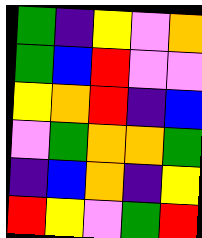[["green", "indigo", "yellow", "violet", "orange"], ["green", "blue", "red", "violet", "violet"], ["yellow", "orange", "red", "indigo", "blue"], ["violet", "green", "orange", "orange", "green"], ["indigo", "blue", "orange", "indigo", "yellow"], ["red", "yellow", "violet", "green", "red"]]